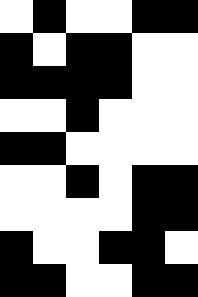[["white", "black", "white", "white", "black", "black"], ["black", "white", "black", "black", "white", "white"], ["black", "black", "black", "black", "white", "white"], ["white", "white", "black", "white", "white", "white"], ["black", "black", "white", "white", "white", "white"], ["white", "white", "black", "white", "black", "black"], ["white", "white", "white", "white", "black", "black"], ["black", "white", "white", "black", "black", "white"], ["black", "black", "white", "white", "black", "black"]]